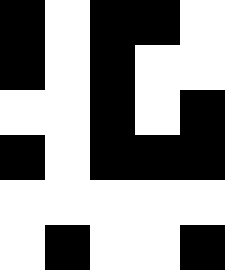[["black", "white", "black", "black", "white"], ["black", "white", "black", "white", "white"], ["white", "white", "black", "white", "black"], ["black", "white", "black", "black", "black"], ["white", "white", "white", "white", "white"], ["white", "black", "white", "white", "black"]]